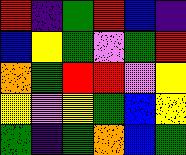[["red", "indigo", "green", "red", "blue", "indigo"], ["blue", "yellow", "green", "violet", "green", "red"], ["orange", "green", "red", "red", "violet", "yellow"], ["yellow", "violet", "yellow", "green", "blue", "yellow"], ["green", "indigo", "green", "orange", "blue", "green"]]